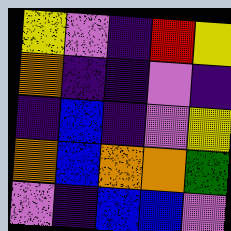[["yellow", "violet", "indigo", "red", "yellow"], ["orange", "indigo", "indigo", "violet", "indigo"], ["indigo", "blue", "indigo", "violet", "yellow"], ["orange", "blue", "orange", "orange", "green"], ["violet", "indigo", "blue", "blue", "violet"]]